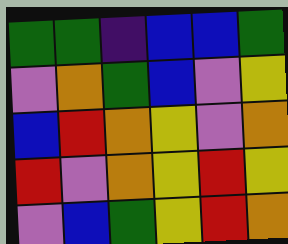[["green", "green", "indigo", "blue", "blue", "green"], ["violet", "orange", "green", "blue", "violet", "yellow"], ["blue", "red", "orange", "yellow", "violet", "orange"], ["red", "violet", "orange", "yellow", "red", "yellow"], ["violet", "blue", "green", "yellow", "red", "orange"]]